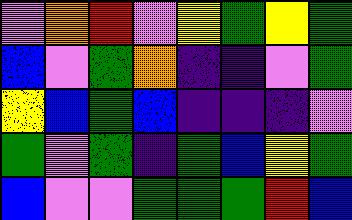[["violet", "orange", "red", "violet", "yellow", "green", "yellow", "green"], ["blue", "violet", "green", "orange", "indigo", "indigo", "violet", "green"], ["yellow", "blue", "green", "blue", "indigo", "indigo", "indigo", "violet"], ["green", "violet", "green", "indigo", "green", "blue", "yellow", "green"], ["blue", "violet", "violet", "green", "green", "green", "red", "blue"]]